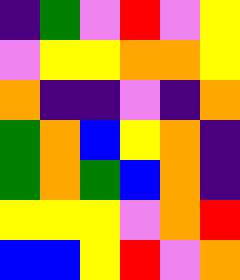[["indigo", "green", "violet", "red", "violet", "yellow"], ["violet", "yellow", "yellow", "orange", "orange", "yellow"], ["orange", "indigo", "indigo", "violet", "indigo", "orange"], ["green", "orange", "blue", "yellow", "orange", "indigo"], ["green", "orange", "green", "blue", "orange", "indigo"], ["yellow", "yellow", "yellow", "violet", "orange", "red"], ["blue", "blue", "yellow", "red", "violet", "orange"]]